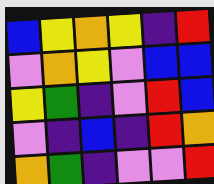[["blue", "yellow", "orange", "yellow", "indigo", "red"], ["violet", "orange", "yellow", "violet", "blue", "blue"], ["yellow", "green", "indigo", "violet", "red", "blue"], ["violet", "indigo", "blue", "indigo", "red", "orange"], ["orange", "green", "indigo", "violet", "violet", "red"]]